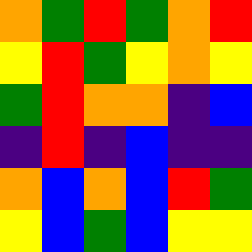[["orange", "green", "red", "green", "orange", "red"], ["yellow", "red", "green", "yellow", "orange", "yellow"], ["green", "red", "orange", "orange", "indigo", "blue"], ["indigo", "red", "indigo", "blue", "indigo", "indigo"], ["orange", "blue", "orange", "blue", "red", "green"], ["yellow", "blue", "green", "blue", "yellow", "yellow"]]